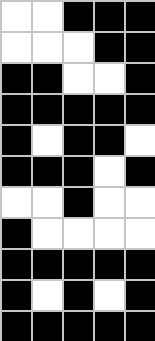[["white", "white", "black", "black", "black"], ["white", "white", "white", "black", "black"], ["black", "black", "white", "white", "black"], ["black", "black", "black", "black", "black"], ["black", "white", "black", "black", "white"], ["black", "black", "black", "white", "black"], ["white", "white", "black", "white", "white"], ["black", "white", "white", "white", "white"], ["black", "black", "black", "black", "black"], ["black", "white", "black", "white", "black"], ["black", "black", "black", "black", "black"]]